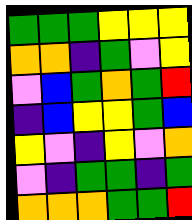[["green", "green", "green", "yellow", "yellow", "yellow"], ["orange", "orange", "indigo", "green", "violet", "yellow"], ["violet", "blue", "green", "orange", "green", "red"], ["indigo", "blue", "yellow", "yellow", "green", "blue"], ["yellow", "violet", "indigo", "yellow", "violet", "orange"], ["violet", "indigo", "green", "green", "indigo", "green"], ["orange", "orange", "orange", "green", "green", "red"]]